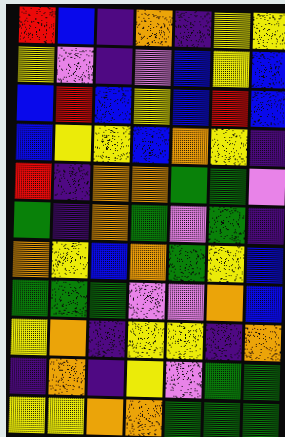[["red", "blue", "indigo", "orange", "indigo", "yellow", "yellow"], ["yellow", "violet", "indigo", "violet", "blue", "yellow", "blue"], ["blue", "red", "blue", "yellow", "blue", "red", "blue"], ["blue", "yellow", "yellow", "blue", "orange", "yellow", "indigo"], ["red", "indigo", "orange", "orange", "green", "green", "violet"], ["green", "indigo", "orange", "green", "violet", "green", "indigo"], ["orange", "yellow", "blue", "orange", "green", "yellow", "blue"], ["green", "green", "green", "violet", "violet", "orange", "blue"], ["yellow", "orange", "indigo", "yellow", "yellow", "indigo", "orange"], ["indigo", "orange", "indigo", "yellow", "violet", "green", "green"], ["yellow", "yellow", "orange", "orange", "green", "green", "green"]]